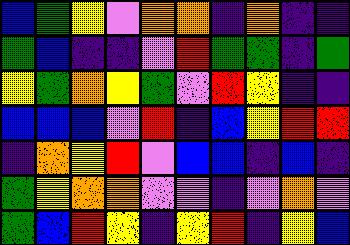[["blue", "green", "yellow", "violet", "orange", "orange", "indigo", "orange", "indigo", "indigo"], ["green", "blue", "indigo", "indigo", "violet", "red", "green", "green", "indigo", "green"], ["yellow", "green", "orange", "yellow", "green", "violet", "red", "yellow", "indigo", "indigo"], ["blue", "blue", "blue", "violet", "red", "indigo", "blue", "yellow", "red", "red"], ["indigo", "orange", "yellow", "red", "violet", "blue", "blue", "indigo", "blue", "indigo"], ["green", "yellow", "orange", "orange", "violet", "violet", "indigo", "violet", "orange", "violet"], ["green", "blue", "red", "yellow", "indigo", "yellow", "red", "indigo", "yellow", "blue"]]